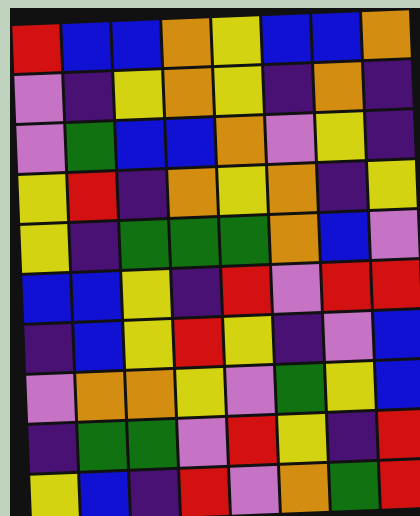[["red", "blue", "blue", "orange", "yellow", "blue", "blue", "orange"], ["violet", "indigo", "yellow", "orange", "yellow", "indigo", "orange", "indigo"], ["violet", "green", "blue", "blue", "orange", "violet", "yellow", "indigo"], ["yellow", "red", "indigo", "orange", "yellow", "orange", "indigo", "yellow"], ["yellow", "indigo", "green", "green", "green", "orange", "blue", "violet"], ["blue", "blue", "yellow", "indigo", "red", "violet", "red", "red"], ["indigo", "blue", "yellow", "red", "yellow", "indigo", "violet", "blue"], ["violet", "orange", "orange", "yellow", "violet", "green", "yellow", "blue"], ["indigo", "green", "green", "violet", "red", "yellow", "indigo", "red"], ["yellow", "blue", "indigo", "red", "violet", "orange", "green", "red"]]